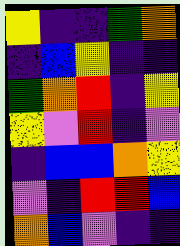[["yellow", "indigo", "indigo", "green", "orange"], ["indigo", "blue", "yellow", "indigo", "indigo"], ["green", "orange", "red", "indigo", "yellow"], ["yellow", "violet", "red", "indigo", "violet"], ["indigo", "blue", "blue", "orange", "yellow"], ["violet", "indigo", "red", "red", "blue"], ["orange", "blue", "violet", "indigo", "indigo"]]